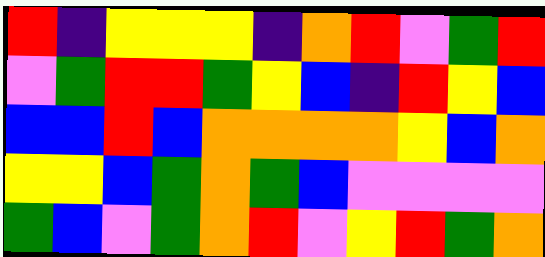[["red", "indigo", "yellow", "yellow", "yellow", "indigo", "orange", "red", "violet", "green", "red"], ["violet", "green", "red", "red", "green", "yellow", "blue", "indigo", "red", "yellow", "blue"], ["blue", "blue", "red", "blue", "orange", "orange", "orange", "orange", "yellow", "blue", "orange"], ["yellow", "yellow", "blue", "green", "orange", "green", "blue", "violet", "violet", "violet", "violet"], ["green", "blue", "violet", "green", "orange", "red", "violet", "yellow", "red", "green", "orange"]]